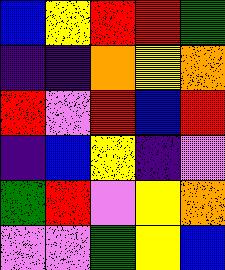[["blue", "yellow", "red", "red", "green"], ["indigo", "indigo", "orange", "yellow", "orange"], ["red", "violet", "red", "blue", "red"], ["indigo", "blue", "yellow", "indigo", "violet"], ["green", "red", "violet", "yellow", "orange"], ["violet", "violet", "green", "yellow", "blue"]]